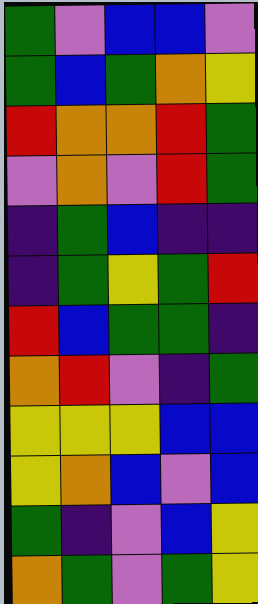[["green", "violet", "blue", "blue", "violet"], ["green", "blue", "green", "orange", "yellow"], ["red", "orange", "orange", "red", "green"], ["violet", "orange", "violet", "red", "green"], ["indigo", "green", "blue", "indigo", "indigo"], ["indigo", "green", "yellow", "green", "red"], ["red", "blue", "green", "green", "indigo"], ["orange", "red", "violet", "indigo", "green"], ["yellow", "yellow", "yellow", "blue", "blue"], ["yellow", "orange", "blue", "violet", "blue"], ["green", "indigo", "violet", "blue", "yellow"], ["orange", "green", "violet", "green", "yellow"]]